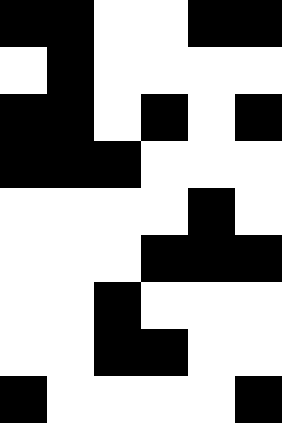[["black", "black", "white", "white", "black", "black"], ["white", "black", "white", "white", "white", "white"], ["black", "black", "white", "black", "white", "black"], ["black", "black", "black", "white", "white", "white"], ["white", "white", "white", "white", "black", "white"], ["white", "white", "white", "black", "black", "black"], ["white", "white", "black", "white", "white", "white"], ["white", "white", "black", "black", "white", "white"], ["black", "white", "white", "white", "white", "black"]]